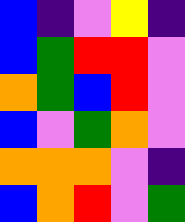[["blue", "indigo", "violet", "yellow", "indigo"], ["blue", "green", "red", "red", "violet"], ["orange", "green", "blue", "red", "violet"], ["blue", "violet", "green", "orange", "violet"], ["orange", "orange", "orange", "violet", "indigo"], ["blue", "orange", "red", "violet", "green"]]